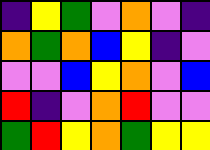[["indigo", "yellow", "green", "violet", "orange", "violet", "indigo"], ["orange", "green", "orange", "blue", "yellow", "indigo", "violet"], ["violet", "violet", "blue", "yellow", "orange", "violet", "blue"], ["red", "indigo", "violet", "orange", "red", "violet", "violet"], ["green", "red", "yellow", "orange", "green", "yellow", "yellow"]]